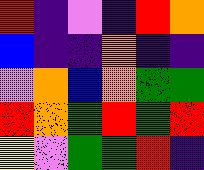[["red", "indigo", "violet", "indigo", "red", "orange"], ["blue", "indigo", "indigo", "orange", "indigo", "indigo"], ["violet", "orange", "blue", "orange", "green", "green"], ["red", "orange", "green", "red", "green", "red"], ["yellow", "violet", "green", "green", "red", "indigo"]]